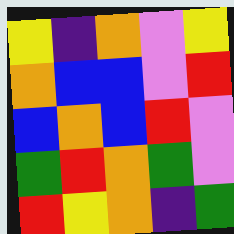[["yellow", "indigo", "orange", "violet", "yellow"], ["orange", "blue", "blue", "violet", "red"], ["blue", "orange", "blue", "red", "violet"], ["green", "red", "orange", "green", "violet"], ["red", "yellow", "orange", "indigo", "green"]]